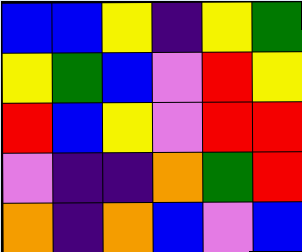[["blue", "blue", "yellow", "indigo", "yellow", "green"], ["yellow", "green", "blue", "violet", "red", "yellow"], ["red", "blue", "yellow", "violet", "red", "red"], ["violet", "indigo", "indigo", "orange", "green", "red"], ["orange", "indigo", "orange", "blue", "violet", "blue"]]